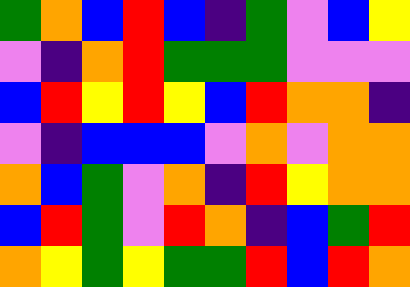[["green", "orange", "blue", "red", "blue", "indigo", "green", "violet", "blue", "yellow"], ["violet", "indigo", "orange", "red", "green", "green", "green", "violet", "violet", "violet"], ["blue", "red", "yellow", "red", "yellow", "blue", "red", "orange", "orange", "indigo"], ["violet", "indigo", "blue", "blue", "blue", "violet", "orange", "violet", "orange", "orange"], ["orange", "blue", "green", "violet", "orange", "indigo", "red", "yellow", "orange", "orange"], ["blue", "red", "green", "violet", "red", "orange", "indigo", "blue", "green", "red"], ["orange", "yellow", "green", "yellow", "green", "green", "red", "blue", "red", "orange"]]